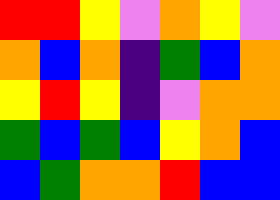[["red", "red", "yellow", "violet", "orange", "yellow", "violet"], ["orange", "blue", "orange", "indigo", "green", "blue", "orange"], ["yellow", "red", "yellow", "indigo", "violet", "orange", "orange"], ["green", "blue", "green", "blue", "yellow", "orange", "blue"], ["blue", "green", "orange", "orange", "red", "blue", "blue"]]